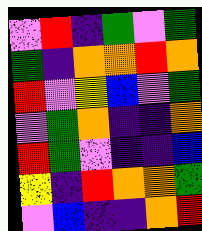[["violet", "red", "indigo", "green", "violet", "green"], ["green", "indigo", "orange", "orange", "red", "orange"], ["red", "violet", "yellow", "blue", "violet", "green"], ["violet", "green", "orange", "indigo", "indigo", "orange"], ["red", "green", "violet", "indigo", "indigo", "blue"], ["yellow", "indigo", "red", "orange", "orange", "green"], ["violet", "blue", "indigo", "indigo", "orange", "red"]]